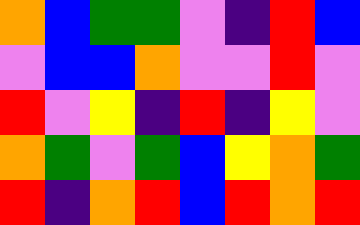[["orange", "blue", "green", "green", "violet", "indigo", "red", "blue"], ["violet", "blue", "blue", "orange", "violet", "violet", "red", "violet"], ["red", "violet", "yellow", "indigo", "red", "indigo", "yellow", "violet"], ["orange", "green", "violet", "green", "blue", "yellow", "orange", "green"], ["red", "indigo", "orange", "red", "blue", "red", "orange", "red"]]